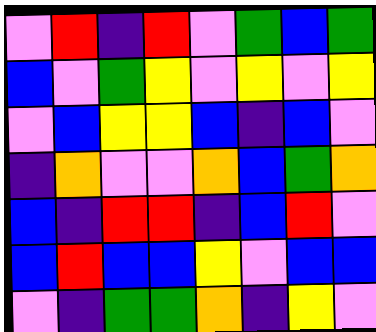[["violet", "red", "indigo", "red", "violet", "green", "blue", "green"], ["blue", "violet", "green", "yellow", "violet", "yellow", "violet", "yellow"], ["violet", "blue", "yellow", "yellow", "blue", "indigo", "blue", "violet"], ["indigo", "orange", "violet", "violet", "orange", "blue", "green", "orange"], ["blue", "indigo", "red", "red", "indigo", "blue", "red", "violet"], ["blue", "red", "blue", "blue", "yellow", "violet", "blue", "blue"], ["violet", "indigo", "green", "green", "orange", "indigo", "yellow", "violet"]]